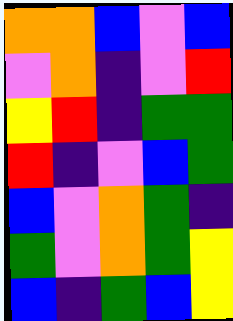[["orange", "orange", "blue", "violet", "blue"], ["violet", "orange", "indigo", "violet", "red"], ["yellow", "red", "indigo", "green", "green"], ["red", "indigo", "violet", "blue", "green"], ["blue", "violet", "orange", "green", "indigo"], ["green", "violet", "orange", "green", "yellow"], ["blue", "indigo", "green", "blue", "yellow"]]